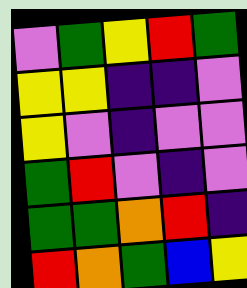[["violet", "green", "yellow", "red", "green"], ["yellow", "yellow", "indigo", "indigo", "violet"], ["yellow", "violet", "indigo", "violet", "violet"], ["green", "red", "violet", "indigo", "violet"], ["green", "green", "orange", "red", "indigo"], ["red", "orange", "green", "blue", "yellow"]]